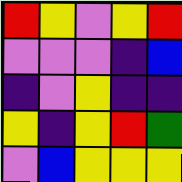[["red", "yellow", "violet", "yellow", "red"], ["violet", "violet", "violet", "indigo", "blue"], ["indigo", "violet", "yellow", "indigo", "indigo"], ["yellow", "indigo", "yellow", "red", "green"], ["violet", "blue", "yellow", "yellow", "yellow"]]